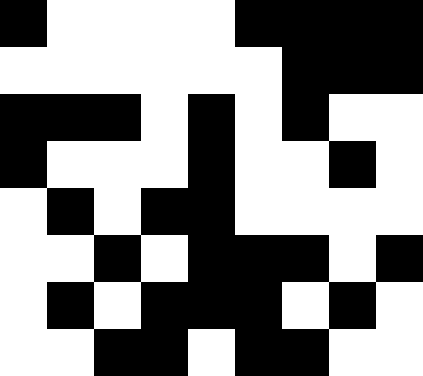[["black", "white", "white", "white", "white", "black", "black", "black", "black"], ["white", "white", "white", "white", "white", "white", "black", "black", "black"], ["black", "black", "black", "white", "black", "white", "black", "white", "white"], ["black", "white", "white", "white", "black", "white", "white", "black", "white"], ["white", "black", "white", "black", "black", "white", "white", "white", "white"], ["white", "white", "black", "white", "black", "black", "black", "white", "black"], ["white", "black", "white", "black", "black", "black", "white", "black", "white"], ["white", "white", "black", "black", "white", "black", "black", "white", "white"]]